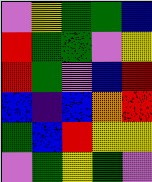[["violet", "yellow", "green", "green", "blue"], ["red", "green", "green", "violet", "yellow"], ["red", "green", "violet", "blue", "red"], ["blue", "indigo", "blue", "orange", "red"], ["green", "blue", "red", "yellow", "yellow"], ["violet", "green", "yellow", "green", "violet"]]